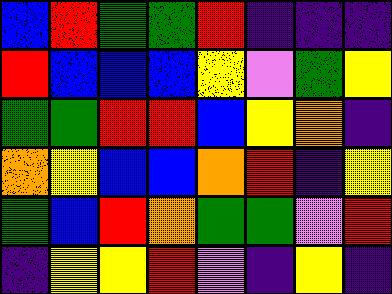[["blue", "red", "green", "green", "red", "indigo", "indigo", "indigo"], ["red", "blue", "blue", "blue", "yellow", "violet", "green", "yellow"], ["green", "green", "red", "red", "blue", "yellow", "orange", "indigo"], ["orange", "yellow", "blue", "blue", "orange", "red", "indigo", "yellow"], ["green", "blue", "red", "orange", "green", "green", "violet", "red"], ["indigo", "yellow", "yellow", "red", "violet", "indigo", "yellow", "indigo"]]